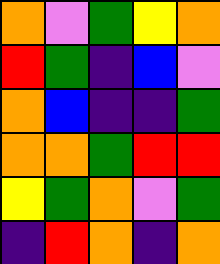[["orange", "violet", "green", "yellow", "orange"], ["red", "green", "indigo", "blue", "violet"], ["orange", "blue", "indigo", "indigo", "green"], ["orange", "orange", "green", "red", "red"], ["yellow", "green", "orange", "violet", "green"], ["indigo", "red", "orange", "indigo", "orange"]]